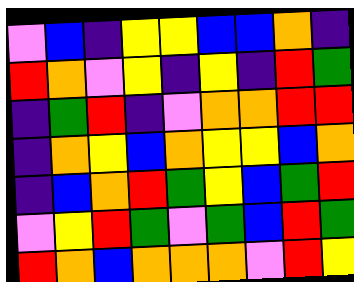[["violet", "blue", "indigo", "yellow", "yellow", "blue", "blue", "orange", "indigo"], ["red", "orange", "violet", "yellow", "indigo", "yellow", "indigo", "red", "green"], ["indigo", "green", "red", "indigo", "violet", "orange", "orange", "red", "red"], ["indigo", "orange", "yellow", "blue", "orange", "yellow", "yellow", "blue", "orange"], ["indigo", "blue", "orange", "red", "green", "yellow", "blue", "green", "red"], ["violet", "yellow", "red", "green", "violet", "green", "blue", "red", "green"], ["red", "orange", "blue", "orange", "orange", "orange", "violet", "red", "yellow"]]